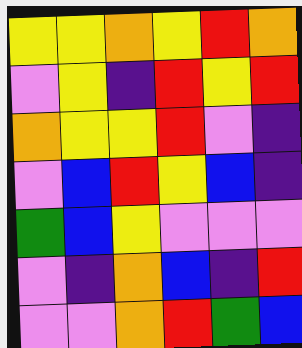[["yellow", "yellow", "orange", "yellow", "red", "orange"], ["violet", "yellow", "indigo", "red", "yellow", "red"], ["orange", "yellow", "yellow", "red", "violet", "indigo"], ["violet", "blue", "red", "yellow", "blue", "indigo"], ["green", "blue", "yellow", "violet", "violet", "violet"], ["violet", "indigo", "orange", "blue", "indigo", "red"], ["violet", "violet", "orange", "red", "green", "blue"]]